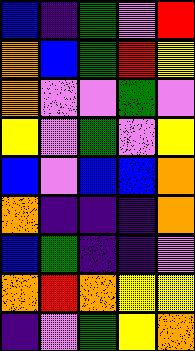[["blue", "indigo", "green", "violet", "red"], ["orange", "blue", "green", "red", "yellow"], ["orange", "violet", "violet", "green", "violet"], ["yellow", "violet", "green", "violet", "yellow"], ["blue", "violet", "blue", "blue", "orange"], ["orange", "indigo", "indigo", "indigo", "orange"], ["blue", "green", "indigo", "indigo", "violet"], ["orange", "red", "orange", "yellow", "yellow"], ["indigo", "violet", "green", "yellow", "orange"]]